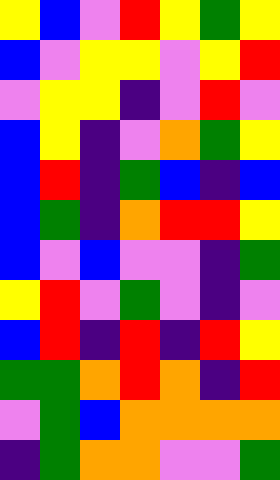[["yellow", "blue", "violet", "red", "yellow", "green", "yellow"], ["blue", "violet", "yellow", "yellow", "violet", "yellow", "red"], ["violet", "yellow", "yellow", "indigo", "violet", "red", "violet"], ["blue", "yellow", "indigo", "violet", "orange", "green", "yellow"], ["blue", "red", "indigo", "green", "blue", "indigo", "blue"], ["blue", "green", "indigo", "orange", "red", "red", "yellow"], ["blue", "violet", "blue", "violet", "violet", "indigo", "green"], ["yellow", "red", "violet", "green", "violet", "indigo", "violet"], ["blue", "red", "indigo", "red", "indigo", "red", "yellow"], ["green", "green", "orange", "red", "orange", "indigo", "red"], ["violet", "green", "blue", "orange", "orange", "orange", "orange"], ["indigo", "green", "orange", "orange", "violet", "violet", "green"]]